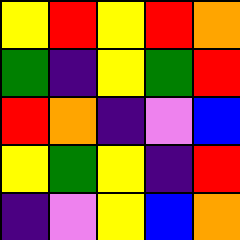[["yellow", "red", "yellow", "red", "orange"], ["green", "indigo", "yellow", "green", "red"], ["red", "orange", "indigo", "violet", "blue"], ["yellow", "green", "yellow", "indigo", "red"], ["indigo", "violet", "yellow", "blue", "orange"]]